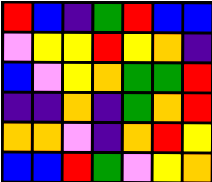[["red", "blue", "indigo", "green", "red", "blue", "blue"], ["violet", "yellow", "yellow", "red", "yellow", "orange", "indigo"], ["blue", "violet", "yellow", "orange", "green", "green", "red"], ["indigo", "indigo", "orange", "indigo", "green", "orange", "red"], ["orange", "orange", "violet", "indigo", "orange", "red", "yellow"], ["blue", "blue", "red", "green", "violet", "yellow", "orange"]]